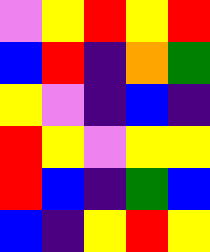[["violet", "yellow", "red", "yellow", "red"], ["blue", "red", "indigo", "orange", "green"], ["yellow", "violet", "indigo", "blue", "indigo"], ["red", "yellow", "violet", "yellow", "yellow"], ["red", "blue", "indigo", "green", "blue"], ["blue", "indigo", "yellow", "red", "yellow"]]